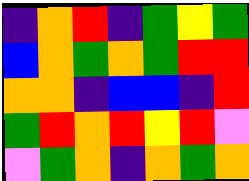[["indigo", "orange", "red", "indigo", "green", "yellow", "green"], ["blue", "orange", "green", "orange", "green", "red", "red"], ["orange", "orange", "indigo", "blue", "blue", "indigo", "red"], ["green", "red", "orange", "red", "yellow", "red", "violet"], ["violet", "green", "orange", "indigo", "orange", "green", "orange"]]